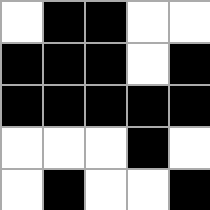[["white", "black", "black", "white", "white"], ["black", "black", "black", "white", "black"], ["black", "black", "black", "black", "black"], ["white", "white", "white", "black", "white"], ["white", "black", "white", "white", "black"]]